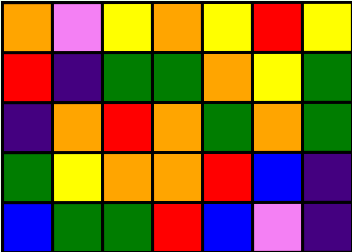[["orange", "violet", "yellow", "orange", "yellow", "red", "yellow"], ["red", "indigo", "green", "green", "orange", "yellow", "green"], ["indigo", "orange", "red", "orange", "green", "orange", "green"], ["green", "yellow", "orange", "orange", "red", "blue", "indigo"], ["blue", "green", "green", "red", "blue", "violet", "indigo"]]